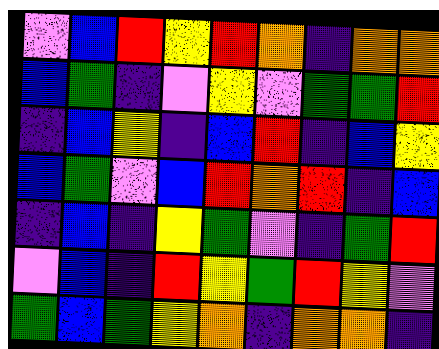[["violet", "blue", "red", "yellow", "red", "orange", "indigo", "orange", "orange"], ["blue", "green", "indigo", "violet", "yellow", "violet", "green", "green", "red"], ["indigo", "blue", "yellow", "indigo", "blue", "red", "indigo", "blue", "yellow"], ["blue", "green", "violet", "blue", "red", "orange", "red", "indigo", "blue"], ["indigo", "blue", "indigo", "yellow", "green", "violet", "indigo", "green", "red"], ["violet", "blue", "indigo", "red", "yellow", "green", "red", "yellow", "violet"], ["green", "blue", "green", "yellow", "orange", "indigo", "orange", "orange", "indigo"]]